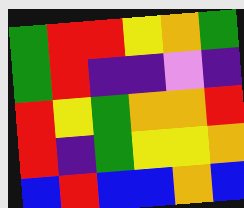[["green", "red", "red", "yellow", "orange", "green"], ["green", "red", "indigo", "indigo", "violet", "indigo"], ["red", "yellow", "green", "orange", "orange", "red"], ["red", "indigo", "green", "yellow", "yellow", "orange"], ["blue", "red", "blue", "blue", "orange", "blue"]]